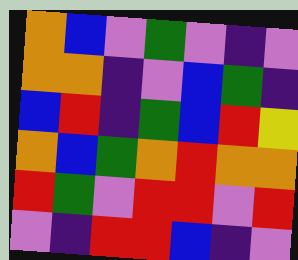[["orange", "blue", "violet", "green", "violet", "indigo", "violet"], ["orange", "orange", "indigo", "violet", "blue", "green", "indigo"], ["blue", "red", "indigo", "green", "blue", "red", "yellow"], ["orange", "blue", "green", "orange", "red", "orange", "orange"], ["red", "green", "violet", "red", "red", "violet", "red"], ["violet", "indigo", "red", "red", "blue", "indigo", "violet"]]